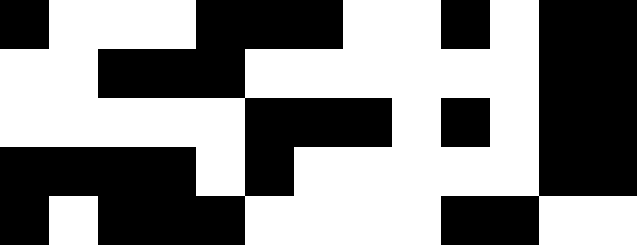[["black", "white", "white", "white", "black", "black", "black", "white", "white", "black", "white", "black", "black"], ["white", "white", "black", "black", "black", "white", "white", "white", "white", "white", "white", "black", "black"], ["white", "white", "white", "white", "white", "black", "black", "black", "white", "black", "white", "black", "black"], ["black", "black", "black", "black", "white", "black", "white", "white", "white", "white", "white", "black", "black"], ["black", "white", "black", "black", "black", "white", "white", "white", "white", "black", "black", "white", "white"]]